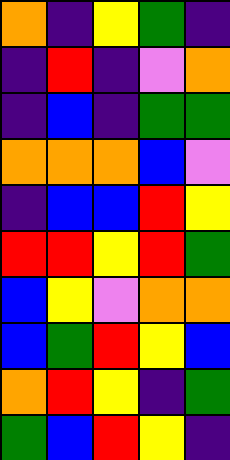[["orange", "indigo", "yellow", "green", "indigo"], ["indigo", "red", "indigo", "violet", "orange"], ["indigo", "blue", "indigo", "green", "green"], ["orange", "orange", "orange", "blue", "violet"], ["indigo", "blue", "blue", "red", "yellow"], ["red", "red", "yellow", "red", "green"], ["blue", "yellow", "violet", "orange", "orange"], ["blue", "green", "red", "yellow", "blue"], ["orange", "red", "yellow", "indigo", "green"], ["green", "blue", "red", "yellow", "indigo"]]